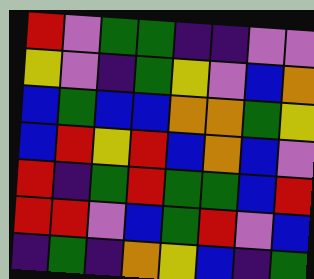[["red", "violet", "green", "green", "indigo", "indigo", "violet", "violet"], ["yellow", "violet", "indigo", "green", "yellow", "violet", "blue", "orange"], ["blue", "green", "blue", "blue", "orange", "orange", "green", "yellow"], ["blue", "red", "yellow", "red", "blue", "orange", "blue", "violet"], ["red", "indigo", "green", "red", "green", "green", "blue", "red"], ["red", "red", "violet", "blue", "green", "red", "violet", "blue"], ["indigo", "green", "indigo", "orange", "yellow", "blue", "indigo", "green"]]